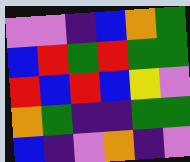[["violet", "violet", "indigo", "blue", "orange", "green"], ["blue", "red", "green", "red", "green", "green"], ["red", "blue", "red", "blue", "yellow", "violet"], ["orange", "green", "indigo", "indigo", "green", "green"], ["blue", "indigo", "violet", "orange", "indigo", "violet"]]